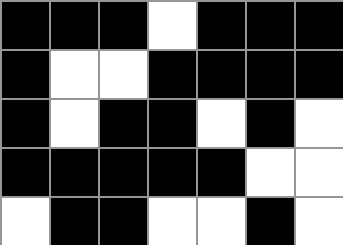[["black", "black", "black", "white", "black", "black", "black"], ["black", "white", "white", "black", "black", "black", "black"], ["black", "white", "black", "black", "white", "black", "white"], ["black", "black", "black", "black", "black", "white", "white"], ["white", "black", "black", "white", "white", "black", "white"]]